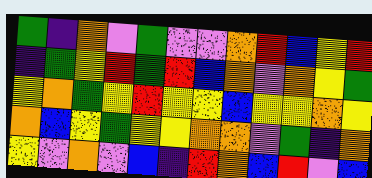[["green", "indigo", "orange", "violet", "green", "violet", "violet", "orange", "red", "blue", "yellow", "red"], ["indigo", "green", "yellow", "red", "green", "red", "blue", "orange", "violet", "orange", "yellow", "green"], ["yellow", "orange", "green", "yellow", "red", "yellow", "yellow", "blue", "yellow", "yellow", "orange", "yellow"], ["orange", "blue", "yellow", "green", "yellow", "yellow", "orange", "orange", "violet", "green", "indigo", "orange"], ["yellow", "violet", "orange", "violet", "blue", "indigo", "red", "orange", "blue", "red", "violet", "blue"]]